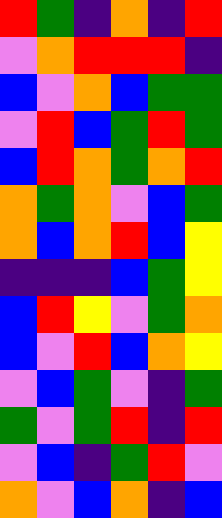[["red", "green", "indigo", "orange", "indigo", "red"], ["violet", "orange", "red", "red", "red", "indigo"], ["blue", "violet", "orange", "blue", "green", "green"], ["violet", "red", "blue", "green", "red", "green"], ["blue", "red", "orange", "green", "orange", "red"], ["orange", "green", "orange", "violet", "blue", "green"], ["orange", "blue", "orange", "red", "blue", "yellow"], ["indigo", "indigo", "indigo", "blue", "green", "yellow"], ["blue", "red", "yellow", "violet", "green", "orange"], ["blue", "violet", "red", "blue", "orange", "yellow"], ["violet", "blue", "green", "violet", "indigo", "green"], ["green", "violet", "green", "red", "indigo", "red"], ["violet", "blue", "indigo", "green", "red", "violet"], ["orange", "violet", "blue", "orange", "indigo", "blue"]]